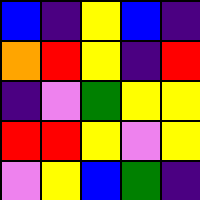[["blue", "indigo", "yellow", "blue", "indigo"], ["orange", "red", "yellow", "indigo", "red"], ["indigo", "violet", "green", "yellow", "yellow"], ["red", "red", "yellow", "violet", "yellow"], ["violet", "yellow", "blue", "green", "indigo"]]